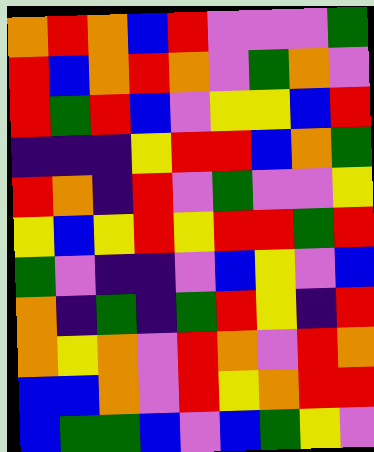[["orange", "red", "orange", "blue", "red", "violet", "violet", "violet", "green"], ["red", "blue", "orange", "red", "orange", "violet", "green", "orange", "violet"], ["red", "green", "red", "blue", "violet", "yellow", "yellow", "blue", "red"], ["indigo", "indigo", "indigo", "yellow", "red", "red", "blue", "orange", "green"], ["red", "orange", "indigo", "red", "violet", "green", "violet", "violet", "yellow"], ["yellow", "blue", "yellow", "red", "yellow", "red", "red", "green", "red"], ["green", "violet", "indigo", "indigo", "violet", "blue", "yellow", "violet", "blue"], ["orange", "indigo", "green", "indigo", "green", "red", "yellow", "indigo", "red"], ["orange", "yellow", "orange", "violet", "red", "orange", "violet", "red", "orange"], ["blue", "blue", "orange", "violet", "red", "yellow", "orange", "red", "red"], ["blue", "green", "green", "blue", "violet", "blue", "green", "yellow", "violet"]]